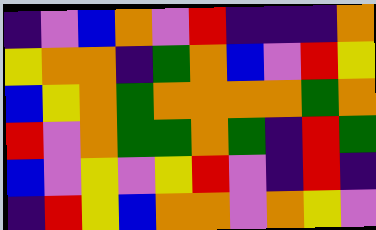[["indigo", "violet", "blue", "orange", "violet", "red", "indigo", "indigo", "indigo", "orange"], ["yellow", "orange", "orange", "indigo", "green", "orange", "blue", "violet", "red", "yellow"], ["blue", "yellow", "orange", "green", "orange", "orange", "orange", "orange", "green", "orange"], ["red", "violet", "orange", "green", "green", "orange", "green", "indigo", "red", "green"], ["blue", "violet", "yellow", "violet", "yellow", "red", "violet", "indigo", "red", "indigo"], ["indigo", "red", "yellow", "blue", "orange", "orange", "violet", "orange", "yellow", "violet"]]